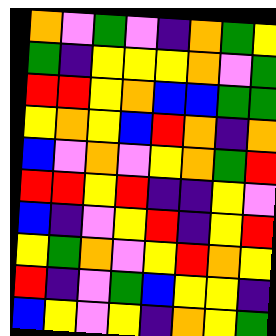[["orange", "violet", "green", "violet", "indigo", "orange", "green", "yellow"], ["green", "indigo", "yellow", "yellow", "yellow", "orange", "violet", "green"], ["red", "red", "yellow", "orange", "blue", "blue", "green", "green"], ["yellow", "orange", "yellow", "blue", "red", "orange", "indigo", "orange"], ["blue", "violet", "orange", "violet", "yellow", "orange", "green", "red"], ["red", "red", "yellow", "red", "indigo", "indigo", "yellow", "violet"], ["blue", "indigo", "violet", "yellow", "red", "indigo", "yellow", "red"], ["yellow", "green", "orange", "violet", "yellow", "red", "orange", "yellow"], ["red", "indigo", "violet", "green", "blue", "yellow", "yellow", "indigo"], ["blue", "yellow", "violet", "yellow", "indigo", "orange", "yellow", "green"]]